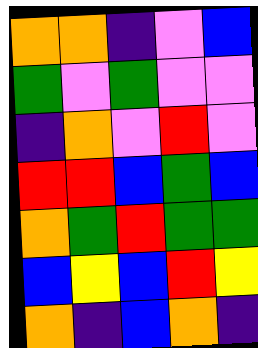[["orange", "orange", "indigo", "violet", "blue"], ["green", "violet", "green", "violet", "violet"], ["indigo", "orange", "violet", "red", "violet"], ["red", "red", "blue", "green", "blue"], ["orange", "green", "red", "green", "green"], ["blue", "yellow", "blue", "red", "yellow"], ["orange", "indigo", "blue", "orange", "indigo"]]